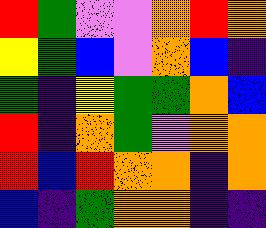[["red", "green", "violet", "violet", "orange", "red", "orange"], ["yellow", "green", "blue", "violet", "orange", "blue", "indigo"], ["green", "indigo", "yellow", "green", "green", "orange", "blue"], ["red", "indigo", "orange", "green", "violet", "orange", "orange"], ["red", "blue", "red", "orange", "orange", "indigo", "orange"], ["blue", "indigo", "green", "orange", "orange", "indigo", "indigo"]]